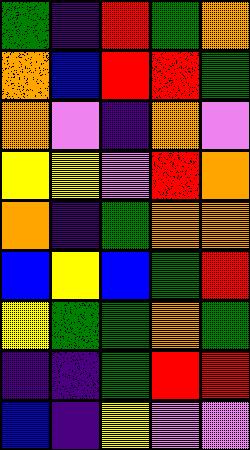[["green", "indigo", "red", "green", "orange"], ["orange", "blue", "red", "red", "green"], ["orange", "violet", "indigo", "orange", "violet"], ["yellow", "yellow", "violet", "red", "orange"], ["orange", "indigo", "green", "orange", "orange"], ["blue", "yellow", "blue", "green", "red"], ["yellow", "green", "green", "orange", "green"], ["indigo", "indigo", "green", "red", "red"], ["blue", "indigo", "yellow", "violet", "violet"]]